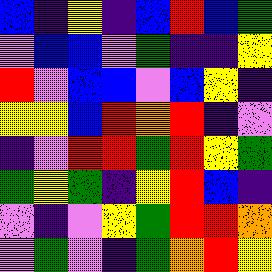[["blue", "indigo", "yellow", "indigo", "blue", "red", "blue", "green"], ["violet", "blue", "blue", "violet", "green", "indigo", "indigo", "yellow"], ["red", "violet", "blue", "blue", "violet", "blue", "yellow", "indigo"], ["yellow", "yellow", "blue", "red", "orange", "red", "indigo", "violet"], ["indigo", "violet", "red", "red", "green", "red", "yellow", "green"], ["green", "yellow", "green", "indigo", "yellow", "red", "blue", "indigo"], ["violet", "indigo", "violet", "yellow", "green", "red", "red", "orange"], ["violet", "green", "violet", "indigo", "green", "orange", "red", "yellow"]]